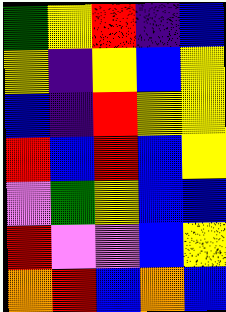[["green", "yellow", "red", "indigo", "blue"], ["yellow", "indigo", "yellow", "blue", "yellow"], ["blue", "indigo", "red", "yellow", "yellow"], ["red", "blue", "red", "blue", "yellow"], ["violet", "green", "yellow", "blue", "blue"], ["red", "violet", "violet", "blue", "yellow"], ["orange", "red", "blue", "orange", "blue"]]